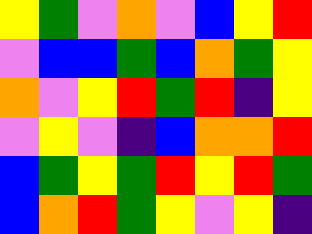[["yellow", "green", "violet", "orange", "violet", "blue", "yellow", "red"], ["violet", "blue", "blue", "green", "blue", "orange", "green", "yellow"], ["orange", "violet", "yellow", "red", "green", "red", "indigo", "yellow"], ["violet", "yellow", "violet", "indigo", "blue", "orange", "orange", "red"], ["blue", "green", "yellow", "green", "red", "yellow", "red", "green"], ["blue", "orange", "red", "green", "yellow", "violet", "yellow", "indigo"]]